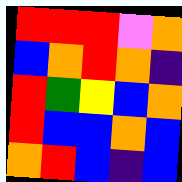[["red", "red", "red", "violet", "orange"], ["blue", "orange", "red", "orange", "indigo"], ["red", "green", "yellow", "blue", "orange"], ["red", "blue", "blue", "orange", "blue"], ["orange", "red", "blue", "indigo", "blue"]]